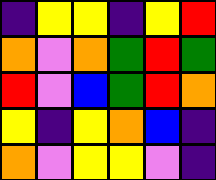[["indigo", "yellow", "yellow", "indigo", "yellow", "red"], ["orange", "violet", "orange", "green", "red", "green"], ["red", "violet", "blue", "green", "red", "orange"], ["yellow", "indigo", "yellow", "orange", "blue", "indigo"], ["orange", "violet", "yellow", "yellow", "violet", "indigo"]]